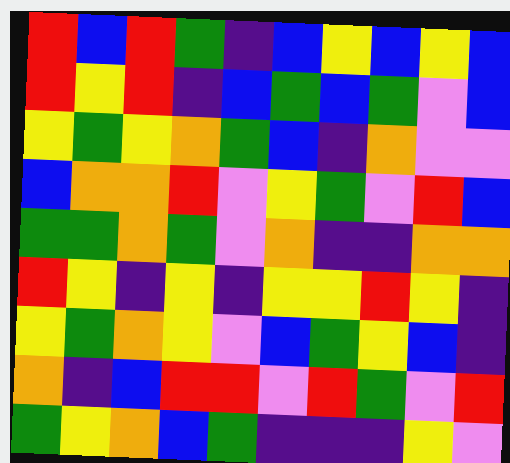[["red", "blue", "red", "green", "indigo", "blue", "yellow", "blue", "yellow", "blue"], ["red", "yellow", "red", "indigo", "blue", "green", "blue", "green", "violet", "blue"], ["yellow", "green", "yellow", "orange", "green", "blue", "indigo", "orange", "violet", "violet"], ["blue", "orange", "orange", "red", "violet", "yellow", "green", "violet", "red", "blue"], ["green", "green", "orange", "green", "violet", "orange", "indigo", "indigo", "orange", "orange"], ["red", "yellow", "indigo", "yellow", "indigo", "yellow", "yellow", "red", "yellow", "indigo"], ["yellow", "green", "orange", "yellow", "violet", "blue", "green", "yellow", "blue", "indigo"], ["orange", "indigo", "blue", "red", "red", "violet", "red", "green", "violet", "red"], ["green", "yellow", "orange", "blue", "green", "indigo", "indigo", "indigo", "yellow", "violet"]]